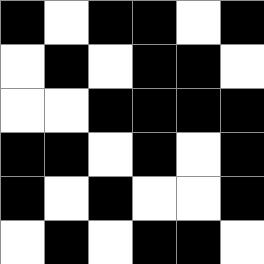[["black", "white", "black", "black", "white", "black"], ["white", "black", "white", "black", "black", "white"], ["white", "white", "black", "black", "black", "black"], ["black", "black", "white", "black", "white", "black"], ["black", "white", "black", "white", "white", "black"], ["white", "black", "white", "black", "black", "white"]]